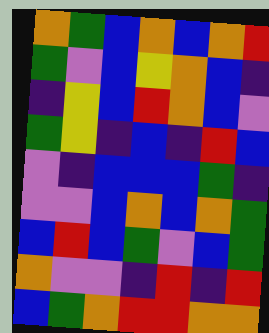[["orange", "green", "blue", "orange", "blue", "orange", "red"], ["green", "violet", "blue", "yellow", "orange", "blue", "indigo"], ["indigo", "yellow", "blue", "red", "orange", "blue", "violet"], ["green", "yellow", "indigo", "blue", "indigo", "red", "blue"], ["violet", "indigo", "blue", "blue", "blue", "green", "indigo"], ["violet", "violet", "blue", "orange", "blue", "orange", "green"], ["blue", "red", "blue", "green", "violet", "blue", "green"], ["orange", "violet", "violet", "indigo", "red", "indigo", "red"], ["blue", "green", "orange", "red", "red", "orange", "orange"]]